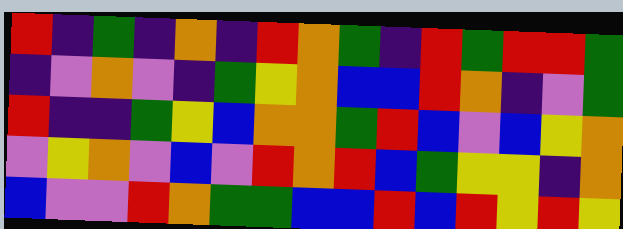[["red", "indigo", "green", "indigo", "orange", "indigo", "red", "orange", "green", "indigo", "red", "green", "red", "red", "green"], ["indigo", "violet", "orange", "violet", "indigo", "green", "yellow", "orange", "blue", "blue", "red", "orange", "indigo", "violet", "green"], ["red", "indigo", "indigo", "green", "yellow", "blue", "orange", "orange", "green", "red", "blue", "violet", "blue", "yellow", "orange"], ["violet", "yellow", "orange", "violet", "blue", "violet", "red", "orange", "red", "blue", "green", "yellow", "yellow", "indigo", "orange"], ["blue", "violet", "violet", "red", "orange", "green", "green", "blue", "blue", "red", "blue", "red", "yellow", "red", "yellow"]]